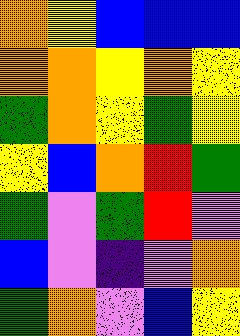[["orange", "yellow", "blue", "blue", "blue"], ["orange", "orange", "yellow", "orange", "yellow"], ["green", "orange", "yellow", "green", "yellow"], ["yellow", "blue", "orange", "red", "green"], ["green", "violet", "green", "red", "violet"], ["blue", "violet", "indigo", "violet", "orange"], ["green", "orange", "violet", "blue", "yellow"]]